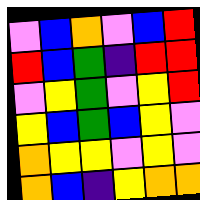[["violet", "blue", "orange", "violet", "blue", "red"], ["red", "blue", "green", "indigo", "red", "red"], ["violet", "yellow", "green", "violet", "yellow", "red"], ["yellow", "blue", "green", "blue", "yellow", "violet"], ["orange", "yellow", "yellow", "violet", "yellow", "violet"], ["orange", "blue", "indigo", "yellow", "orange", "orange"]]